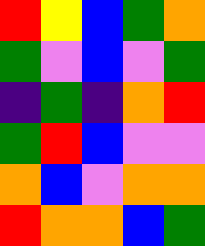[["red", "yellow", "blue", "green", "orange"], ["green", "violet", "blue", "violet", "green"], ["indigo", "green", "indigo", "orange", "red"], ["green", "red", "blue", "violet", "violet"], ["orange", "blue", "violet", "orange", "orange"], ["red", "orange", "orange", "blue", "green"]]